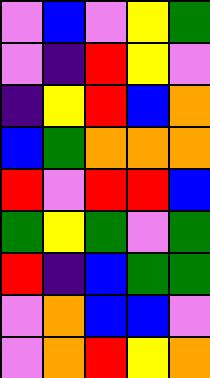[["violet", "blue", "violet", "yellow", "green"], ["violet", "indigo", "red", "yellow", "violet"], ["indigo", "yellow", "red", "blue", "orange"], ["blue", "green", "orange", "orange", "orange"], ["red", "violet", "red", "red", "blue"], ["green", "yellow", "green", "violet", "green"], ["red", "indigo", "blue", "green", "green"], ["violet", "orange", "blue", "blue", "violet"], ["violet", "orange", "red", "yellow", "orange"]]